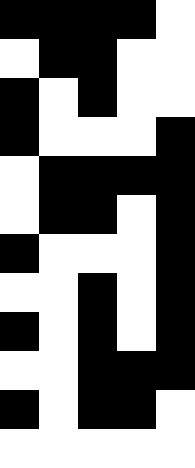[["black", "black", "black", "black", "white"], ["white", "black", "black", "white", "white"], ["black", "white", "black", "white", "white"], ["black", "white", "white", "white", "black"], ["white", "black", "black", "black", "black"], ["white", "black", "black", "white", "black"], ["black", "white", "white", "white", "black"], ["white", "white", "black", "white", "black"], ["black", "white", "black", "white", "black"], ["white", "white", "black", "black", "black"], ["black", "white", "black", "black", "white"], ["white", "white", "white", "white", "white"]]